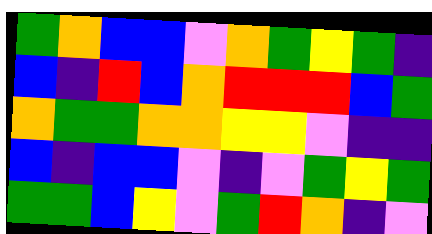[["green", "orange", "blue", "blue", "violet", "orange", "green", "yellow", "green", "indigo"], ["blue", "indigo", "red", "blue", "orange", "red", "red", "red", "blue", "green"], ["orange", "green", "green", "orange", "orange", "yellow", "yellow", "violet", "indigo", "indigo"], ["blue", "indigo", "blue", "blue", "violet", "indigo", "violet", "green", "yellow", "green"], ["green", "green", "blue", "yellow", "violet", "green", "red", "orange", "indigo", "violet"]]